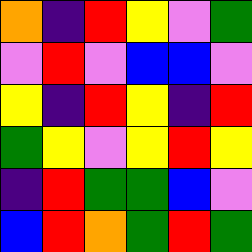[["orange", "indigo", "red", "yellow", "violet", "green"], ["violet", "red", "violet", "blue", "blue", "violet"], ["yellow", "indigo", "red", "yellow", "indigo", "red"], ["green", "yellow", "violet", "yellow", "red", "yellow"], ["indigo", "red", "green", "green", "blue", "violet"], ["blue", "red", "orange", "green", "red", "green"]]